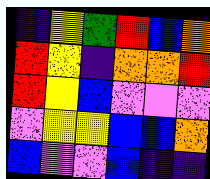[["indigo", "yellow", "green", "red", "blue", "orange"], ["red", "yellow", "indigo", "orange", "orange", "red"], ["red", "yellow", "blue", "violet", "violet", "violet"], ["violet", "yellow", "yellow", "blue", "blue", "orange"], ["blue", "violet", "violet", "blue", "indigo", "indigo"]]